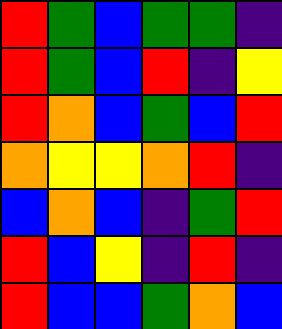[["red", "green", "blue", "green", "green", "indigo"], ["red", "green", "blue", "red", "indigo", "yellow"], ["red", "orange", "blue", "green", "blue", "red"], ["orange", "yellow", "yellow", "orange", "red", "indigo"], ["blue", "orange", "blue", "indigo", "green", "red"], ["red", "blue", "yellow", "indigo", "red", "indigo"], ["red", "blue", "blue", "green", "orange", "blue"]]